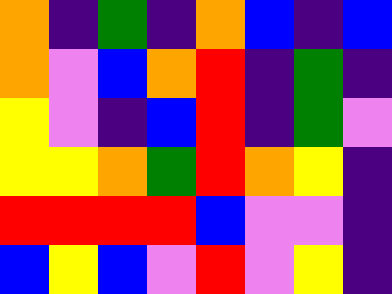[["orange", "indigo", "green", "indigo", "orange", "blue", "indigo", "blue"], ["orange", "violet", "blue", "orange", "red", "indigo", "green", "indigo"], ["yellow", "violet", "indigo", "blue", "red", "indigo", "green", "violet"], ["yellow", "yellow", "orange", "green", "red", "orange", "yellow", "indigo"], ["red", "red", "red", "red", "blue", "violet", "violet", "indigo"], ["blue", "yellow", "blue", "violet", "red", "violet", "yellow", "indigo"]]